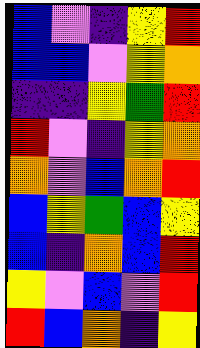[["blue", "violet", "indigo", "yellow", "red"], ["blue", "blue", "violet", "yellow", "orange"], ["indigo", "indigo", "yellow", "green", "red"], ["red", "violet", "indigo", "yellow", "orange"], ["orange", "violet", "blue", "orange", "red"], ["blue", "yellow", "green", "blue", "yellow"], ["blue", "indigo", "orange", "blue", "red"], ["yellow", "violet", "blue", "violet", "red"], ["red", "blue", "orange", "indigo", "yellow"]]